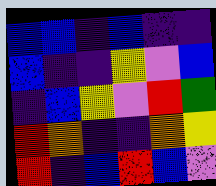[["blue", "blue", "indigo", "blue", "indigo", "indigo"], ["blue", "indigo", "indigo", "yellow", "violet", "blue"], ["indigo", "blue", "yellow", "violet", "red", "green"], ["red", "orange", "indigo", "indigo", "orange", "yellow"], ["red", "indigo", "blue", "red", "blue", "violet"]]